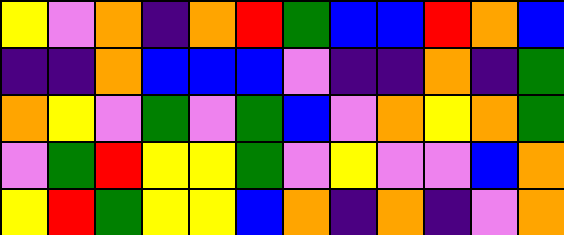[["yellow", "violet", "orange", "indigo", "orange", "red", "green", "blue", "blue", "red", "orange", "blue"], ["indigo", "indigo", "orange", "blue", "blue", "blue", "violet", "indigo", "indigo", "orange", "indigo", "green"], ["orange", "yellow", "violet", "green", "violet", "green", "blue", "violet", "orange", "yellow", "orange", "green"], ["violet", "green", "red", "yellow", "yellow", "green", "violet", "yellow", "violet", "violet", "blue", "orange"], ["yellow", "red", "green", "yellow", "yellow", "blue", "orange", "indigo", "orange", "indigo", "violet", "orange"]]